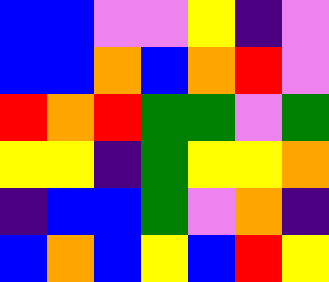[["blue", "blue", "violet", "violet", "yellow", "indigo", "violet"], ["blue", "blue", "orange", "blue", "orange", "red", "violet"], ["red", "orange", "red", "green", "green", "violet", "green"], ["yellow", "yellow", "indigo", "green", "yellow", "yellow", "orange"], ["indigo", "blue", "blue", "green", "violet", "orange", "indigo"], ["blue", "orange", "blue", "yellow", "blue", "red", "yellow"]]